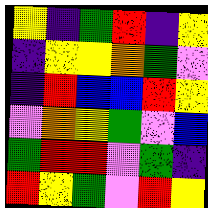[["yellow", "indigo", "green", "red", "indigo", "yellow"], ["indigo", "yellow", "yellow", "orange", "green", "violet"], ["indigo", "red", "blue", "blue", "red", "yellow"], ["violet", "orange", "yellow", "green", "violet", "blue"], ["green", "red", "red", "violet", "green", "indigo"], ["red", "yellow", "green", "violet", "red", "yellow"]]